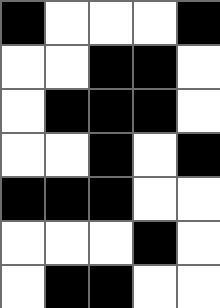[["black", "white", "white", "white", "black"], ["white", "white", "black", "black", "white"], ["white", "black", "black", "black", "white"], ["white", "white", "black", "white", "black"], ["black", "black", "black", "white", "white"], ["white", "white", "white", "black", "white"], ["white", "black", "black", "white", "white"]]